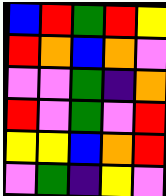[["blue", "red", "green", "red", "yellow"], ["red", "orange", "blue", "orange", "violet"], ["violet", "violet", "green", "indigo", "orange"], ["red", "violet", "green", "violet", "red"], ["yellow", "yellow", "blue", "orange", "red"], ["violet", "green", "indigo", "yellow", "violet"]]